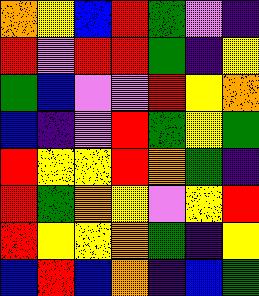[["orange", "yellow", "blue", "red", "green", "violet", "indigo"], ["red", "violet", "red", "red", "green", "indigo", "yellow"], ["green", "blue", "violet", "violet", "red", "yellow", "orange"], ["blue", "indigo", "violet", "red", "green", "yellow", "green"], ["red", "yellow", "yellow", "red", "orange", "green", "indigo"], ["red", "green", "orange", "yellow", "violet", "yellow", "red"], ["red", "yellow", "yellow", "orange", "green", "indigo", "yellow"], ["blue", "red", "blue", "orange", "indigo", "blue", "green"]]